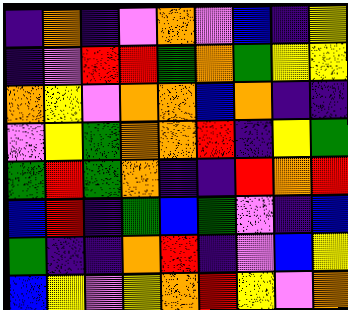[["indigo", "orange", "indigo", "violet", "orange", "violet", "blue", "indigo", "yellow"], ["indigo", "violet", "red", "red", "green", "orange", "green", "yellow", "yellow"], ["orange", "yellow", "violet", "orange", "orange", "blue", "orange", "indigo", "indigo"], ["violet", "yellow", "green", "orange", "orange", "red", "indigo", "yellow", "green"], ["green", "red", "green", "orange", "indigo", "indigo", "red", "orange", "red"], ["blue", "red", "indigo", "green", "blue", "green", "violet", "indigo", "blue"], ["green", "indigo", "indigo", "orange", "red", "indigo", "violet", "blue", "yellow"], ["blue", "yellow", "violet", "yellow", "orange", "red", "yellow", "violet", "orange"]]